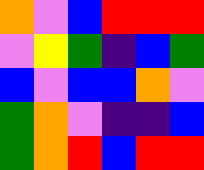[["orange", "violet", "blue", "red", "red", "red"], ["violet", "yellow", "green", "indigo", "blue", "green"], ["blue", "violet", "blue", "blue", "orange", "violet"], ["green", "orange", "violet", "indigo", "indigo", "blue"], ["green", "orange", "red", "blue", "red", "red"]]